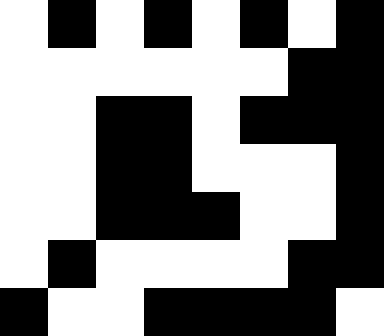[["white", "black", "white", "black", "white", "black", "white", "black"], ["white", "white", "white", "white", "white", "white", "black", "black"], ["white", "white", "black", "black", "white", "black", "black", "black"], ["white", "white", "black", "black", "white", "white", "white", "black"], ["white", "white", "black", "black", "black", "white", "white", "black"], ["white", "black", "white", "white", "white", "white", "black", "black"], ["black", "white", "white", "black", "black", "black", "black", "white"]]